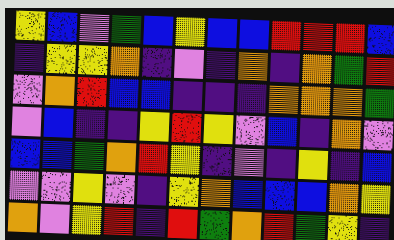[["yellow", "blue", "violet", "green", "blue", "yellow", "blue", "blue", "red", "red", "red", "blue"], ["indigo", "yellow", "yellow", "orange", "indigo", "violet", "indigo", "orange", "indigo", "orange", "green", "red"], ["violet", "orange", "red", "blue", "blue", "indigo", "indigo", "indigo", "orange", "orange", "orange", "green"], ["violet", "blue", "indigo", "indigo", "yellow", "red", "yellow", "violet", "blue", "indigo", "orange", "violet"], ["blue", "blue", "green", "orange", "red", "yellow", "indigo", "violet", "indigo", "yellow", "indigo", "blue"], ["violet", "violet", "yellow", "violet", "indigo", "yellow", "orange", "blue", "blue", "blue", "orange", "yellow"], ["orange", "violet", "yellow", "red", "indigo", "red", "green", "orange", "red", "green", "yellow", "indigo"]]